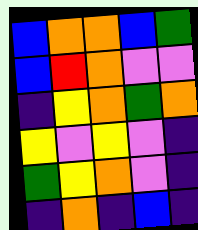[["blue", "orange", "orange", "blue", "green"], ["blue", "red", "orange", "violet", "violet"], ["indigo", "yellow", "orange", "green", "orange"], ["yellow", "violet", "yellow", "violet", "indigo"], ["green", "yellow", "orange", "violet", "indigo"], ["indigo", "orange", "indigo", "blue", "indigo"]]